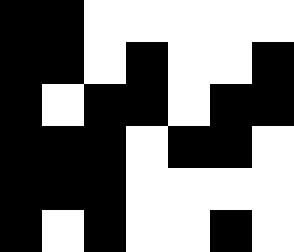[["black", "black", "white", "white", "white", "white", "white"], ["black", "black", "white", "black", "white", "white", "black"], ["black", "white", "black", "black", "white", "black", "black"], ["black", "black", "black", "white", "black", "black", "white"], ["black", "black", "black", "white", "white", "white", "white"], ["black", "white", "black", "white", "white", "black", "white"]]